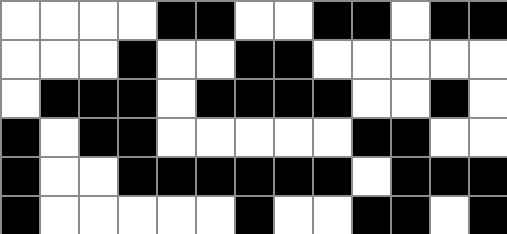[["white", "white", "white", "white", "black", "black", "white", "white", "black", "black", "white", "black", "black"], ["white", "white", "white", "black", "white", "white", "black", "black", "white", "white", "white", "white", "white"], ["white", "black", "black", "black", "white", "black", "black", "black", "black", "white", "white", "black", "white"], ["black", "white", "black", "black", "white", "white", "white", "white", "white", "black", "black", "white", "white"], ["black", "white", "white", "black", "black", "black", "black", "black", "black", "white", "black", "black", "black"], ["black", "white", "white", "white", "white", "white", "black", "white", "white", "black", "black", "white", "black"]]